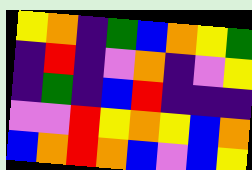[["yellow", "orange", "indigo", "green", "blue", "orange", "yellow", "green"], ["indigo", "red", "indigo", "violet", "orange", "indigo", "violet", "yellow"], ["indigo", "green", "indigo", "blue", "red", "indigo", "indigo", "indigo"], ["violet", "violet", "red", "yellow", "orange", "yellow", "blue", "orange"], ["blue", "orange", "red", "orange", "blue", "violet", "blue", "yellow"]]